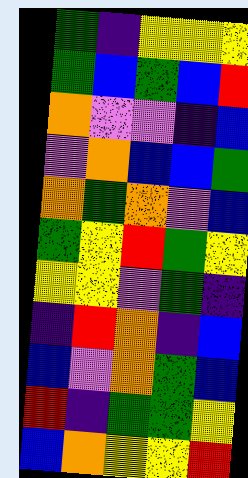[["green", "indigo", "yellow", "yellow", "yellow"], ["green", "blue", "green", "blue", "red"], ["orange", "violet", "violet", "indigo", "blue"], ["violet", "orange", "blue", "blue", "green"], ["orange", "green", "orange", "violet", "blue"], ["green", "yellow", "red", "green", "yellow"], ["yellow", "yellow", "violet", "green", "indigo"], ["indigo", "red", "orange", "indigo", "blue"], ["blue", "violet", "orange", "green", "blue"], ["red", "indigo", "green", "green", "yellow"], ["blue", "orange", "yellow", "yellow", "red"]]